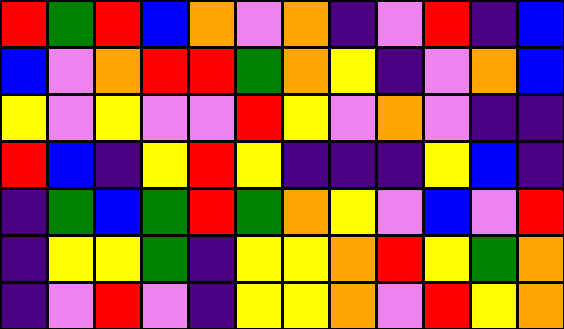[["red", "green", "red", "blue", "orange", "violet", "orange", "indigo", "violet", "red", "indigo", "blue"], ["blue", "violet", "orange", "red", "red", "green", "orange", "yellow", "indigo", "violet", "orange", "blue"], ["yellow", "violet", "yellow", "violet", "violet", "red", "yellow", "violet", "orange", "violet", "indigo", "indigo"], ["red", "blue", "indigo", "yellow", "red", "yellow", "indigo", "indigo", "indigo", "yellow", "blue", "indigo"], ["indigo", "green", "blue", "green", "red", "green", "orange", "yellow", "violet", "blue", "violet", "red"], ["indigo", "yellow", "yellow", "green", "indigo", "yellow", "yellow", "orange", "red", "yellow", "green", "orange"], ["indigo", "violet", "red", "violet", "indigo", "yellow", "yellow", "orange", "violet", "red", "yellow", "orange"]]